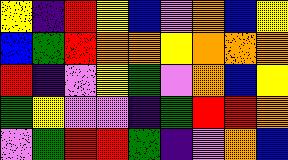[["yellow", "indigo", "red", "yellow", "blue", "violet", "orange", "blue", "yellow"], ["blue", "green", "red", "orange", "orange", "yellow", "orange", "orange", "orange"], ["red", "indigo", "violet", "yellow", "green", "violet", "orange", "blue", "yellow"], ["green", "yellow", "violet", "violet", "indigo", "green", "red", "red", "orange"], ["violet", "green", "red", "red", "green", "indigo", "violet", "orange", "blue"]]